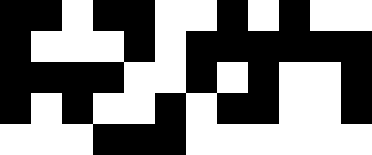[["black", "black", "white", "black", "black", "white", "white", "black", "white", "black", "white", "white"], ["black", "white", "white", "white", "black", "white", "black", "black", "black", "black", "black", "black"], ["black", "black", "black", "black", "white", "white", "black", "white", "black", "white", "white", "black"], ["black", "white", "black", "white", "white", "black", "white", "black", "black", "white", "white", "black"], ["white", "white", "white", "black", "black", "black", "white", "white", "white", "white", "white", "white"]]